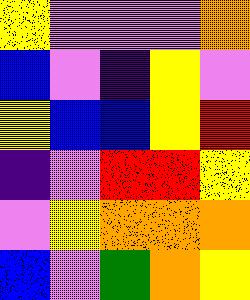[["yellow", "violet", "violet", "violet", "orange"], ["blue", "violet", "indigo", "yellow", "violet"], ["yellow", "blue", "blue", "yellow", "red"], ["indigo", "violet", "red", "red", "yellow"], ["violet", "yellow", "orange", "orange", "orange"], ["blue", "violet", "green", "orange", "yellow"]]